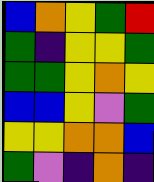[["blue", "orange", "yellow", "green", "red"], ["green", "indigo", "yellow", "yellow", "green"], ["green", "green", "yellow", "orange", "yellow"], ["blue", "blue", "yellow", "violet", "green"], ["yellow", "yellow", "orange", "orange", "blue"], ["green", "violet", "indigo", "orange", "indigo"]]